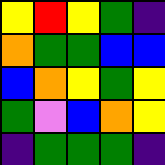[["yellow", "red", "yellow", "green", "indigo"], ["orange", "green", "green", "blue", "blue"], ["blue", "orange", "yellow", "green", "yellow"], ["green", "violet", "blue", "orange", "yellow"], ["indigo", "green", "green", "green", "indigo"]]